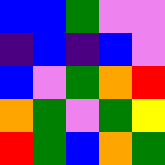[["blue", "blue", "green", "violet", "violet"], ["indigo", "blue", "indigo", "blue", "violet"], ["blue", "violet", "green", "orange", "red"], ["orange", "green", "violet", "green", "yellow"], ["red", "green", "blue", "orange", "green"]]